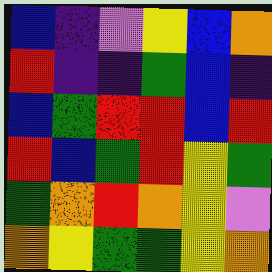[["blue", "indigo", "violet", "yellow", "blue", "orange"], ["red", "indigo", "indigo", "green", "blue", "indigo"], ["blue", "green", "red", "red", "blue", "red"], ["red", "blue", "green", "red", "yellow", "green"], ["green", "orange", "red", "orange", "yellow", "violet"], ["orange", "yellow", "green", "green", "yellow", "orange"]]